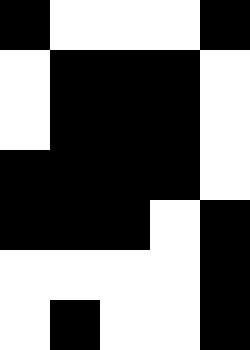[["black", "white", "white", "white", "black"], ["white", "black", "black", "black", "white"], ["white", "black", "black", "black", "white"], ["black", "black", "black", "black", "white"], ["black", "black", "black", "white", "black"], ["white", "white", "white", "white", "black"], ["white", "black", "white", "white", "black"]]